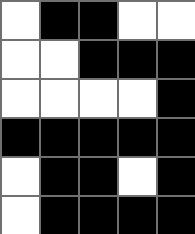[["white", "black", "black", "white", "white"], ["white", "white", "black", "black", "black"], ["white", "white", "white", "white", "black"], ["black", "black", "black", "black", "black"], ["white", "black", "black", "white", "black"], ["white", "black", "black", "black", "black"]]